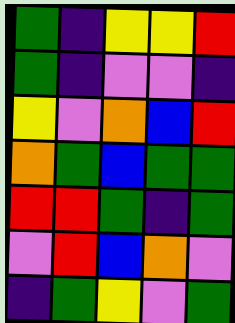[["green", "indigo", "yellow", "yellow", "red"], ["green", "indigo", "violet", "violet", "indigo"], ["yellow", "violet", "orange", "blue", "red"], ["orange", "green", "blue", "green", "green"], ["red", "red", "green", "indigo", "green"], ["violet", "red", "blue", "orange", "violet"], ["indigo", "green", "yellow", "violet", "green"]]